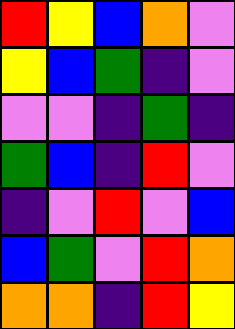[["red", "yellow", "blue", "orange", "violet"], ["yellow", "blue", "green", "indigo", "violet"], ["violet", "violet", "indigo", "green", "indigo"], ["green", "blue", "indigo", "red", "violet"], ["indigo", "violet", "red", "violet", "blue"], ["blue", "green", "violet", "red", "orange"], ["orange", "orange", "indigo", "red", "yellow"]]